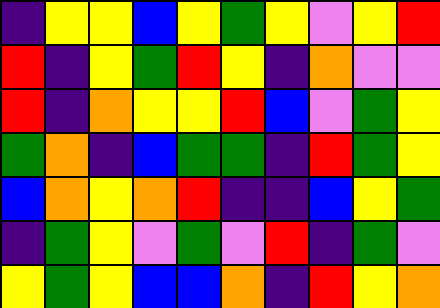[["indigo", "yellow", "yellow", "blue", "yellow", "green", "yellow", "violet", "yellow", "red"], ["red", "indigo", "yellow", "green", "red", "yellow", "indigo", "orange", "violet", "violet"], ["red", "indigo", "orange", "yellow", "yellow", "red", "blue", "violet", "green", "yellow"], ["green", "orange", "indigo", "blue", "green", "green", "indigo", "red", "green", "yellow"], ["blue", "orange", "yellow", "orange", "red", "indigo", "indigo", "blue", "yellow", "green"], ["indigo", "green", "yellow", "violet", "green", "violet", "red", "indigo", "green", "violet"], ["yellow", "green", "yellow", "blue", "blue", "orange", "indigo", "red", "yellow", "orange"]]